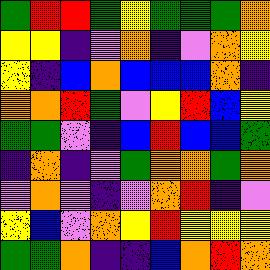[["green", "red", "red", "green", "yellow", "green", "green", "green", "orange"], ["yellow", "yellow", "indigo", "violet", "orange", "indigo", "violet", "orange", "yellow"], ["yellow", "indigo", "blue", "orange", "blue", "blue", "blue", "orange", "indigo"], ["orange", "orange", "red", "green", "violet", "yellow", "red", "blue", "yellow"], ["green", "green", "violet", "indigo", "blue", "red", "blue", "blue", "green"], ["indigo", "orange", "indigo", "violet", "green", "orange", "orange", "green", "orange"], ["violet", "orange", "violet", "indigo", "violet", "orange", "red", "indigo", "violet"], ["yellow", "blue", "violet", "orange", "yellow", "red", "yellow", "yellow", "yellow"], ["green", "green", "orange", "indigo", "indigo", "blue", "orange", "red", "orange"]]